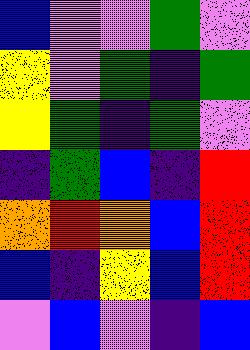[["blue", "violet", "violet", "green", "violet"], ["yellow", "violet", "green", "indigo", "green"], ["yellow", "green", "indigo", "green", "violet"], ["indigo", "green", "blue", "indigo", "red"], ["orange", "red", "orange", "blue", "red"], ["blue", "indigo", "yellow", "blue", "red"], ["violet", "blue", "violet", "indigo", "blue"]]